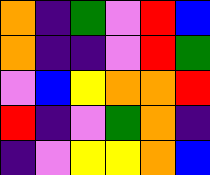[["orange", "indigo", "green", "violet", "red", "blue"], ["orange", "indigo", "indigo", "violet", "red", "green"], ["violet", "blue", "yellow", "orange", "orange", "red"], ["red", "indigo", "violet", "green", "orange", "indigo"], ["indigo", "violet", "yellow", "yellow", "orange", "blue"]]